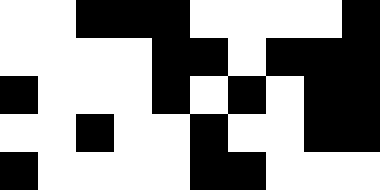[["white", "white", "black", "black", "black", "white", "white", "white", "white", "black"], ["white", "white", "white", "white", "black", "black", "white", "black", "black", "black"], ["black", "white", "white", "white", "black", "white", "black", "white", "black", "black"], ["white", "white", "black", "white", "white", "black", "white", "white", "black", "black"], ["black", "white", "white", "white", "white", "black", "black", "white", "white", "white"]]